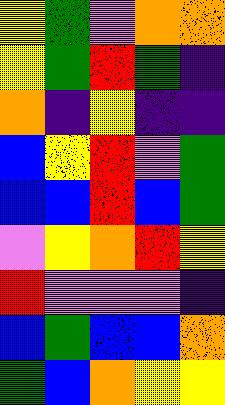[["yellow", "green", "violet", "orange", "orange"], ["yellow", "green", "red", "green", "indigo"], ["orange", "indigo", "yellow", "indigo", "indigo"], ["blue", "yellow", "red", "violet", "green"], ["blue", "blue", "red", "blue", "green"], ["violet", "yellow", "orange", "red", "yellow"], ["red", "violet", "violet", "violet", "indigo"], ["blue", "green", "blue", "blue", "orange"], ["green", "blue", "orange", "yellow", "yellow"]]